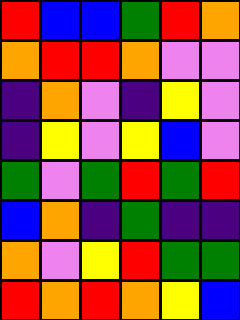[["red", "blue", "blue", "green", "red", "orange"], ["orange", "red", "red", "orange", "violet", "violet"], ["indigo", "orange", "violet", "indigo", "yellow", "violet"], ["indigo", "yellow", "violet", "yellow", "blue", "violet"], ["green", "violet", "green", "red", "green", "red"], ["blue", "orange", "indigo", "green", "indigo", "indigo"], ["orange", "violet", "yellow", "red", "green", "green"], ["red", "orange", "red", "orange", "yellow", "blue"]]